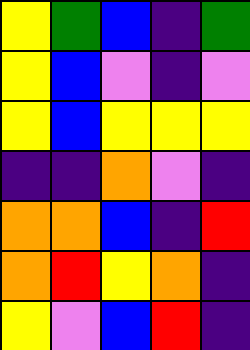[["yellow", "green", "blue", "indigo", "green"], ["yellow", "blue", "violet", "indigo", "violet"], ["yellow", "blue", "yellow", "yellow", "yellow"], ["indigo", "indigo", "orange", "violet", "indigo"], ["orange", "orange", "blue", "indigo", "red"], ["orange", "red", "yellow", "orange", "indigo"], ["yellow", "violet", "blue", "red", "indigo"]]